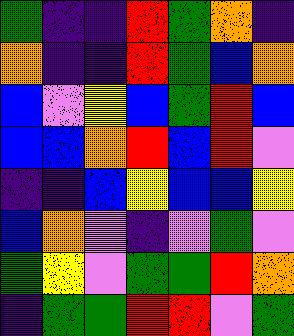[["green", "indigo", "indigo", "red", "green", "orange", "indigo"], ["orange", "indigo", "indigo", "red", "green", "blue", "orange"], ["blue", "violet", "yellow", "blue", "green", "red", "blue"], ["blue", "blue", "orange", "red", "blue", "red", "violet"], ["indigo", "indigo", "blue", "yellow", "blue", "blue", "yellow"], ["blue", "orange", "violet", "indigo", "violet", "green", "violet"], ["green", "yellow", "violet", "green", "green", "red", "orange"], ["indigo", "green", "green", "red", "red", "violet", "green"]]